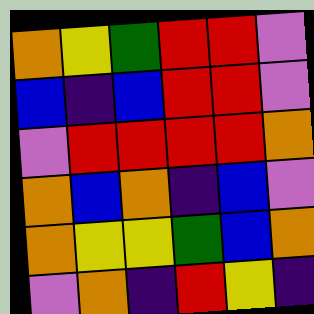[["orange", "yellow", "green", "red", "red", "violet"], ["blue", "indigo", "blue", "red", "red", "violet"], ["violet", "red", "red", "red", "red", "orange"], ["orange", "blue", "orange", "indigo", "blue", "violet"], ["orange", "yellow", "yellow", "green", "blue", "orange"], ["violet", "orange", "indigo", "red", "yellow", "indigo"]]